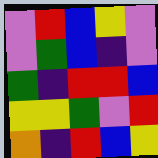[["violet", "red", "blue", "yellow", "violet"], ["violet", "green", "blue", "indigo", "violet"], ["green", "indigo", "red", "red", "blue"], ["yellow", "yellow", "green", "violet", "red"], ["orange", "indigo", "red", "blue", "yellow"]]